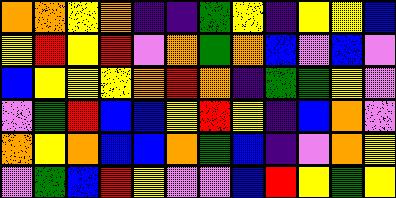[["orange", "orange", "yellow", "orange", "indigo", "indigo", "green", "yellow", "indigo", "yellow", "yellow", "blue"], ["yellow", "red", "yellow", "red", "violet", "orange", "green", "orange", "blue", "violet", "blue", "violet"], ["blue", "yellow", "yellow", "yellow", "orange", "red", "orange", "indigo", "green", "green", "yellow", "violet"], ["violet", "green", "red", "blue", "blue", "yellow", "red", "yellow", "indigo", "blue", "orange", "violet"], ["orange", "yellow", "orange", "blue", "blue", "orange", "green", "blue", "indigo", "violet", "orange", "yellow"], ["violet", "green", "blue", "red", "yellow", "violet", "violet", "blue", "red", "yellow", "green", "yellow"]]